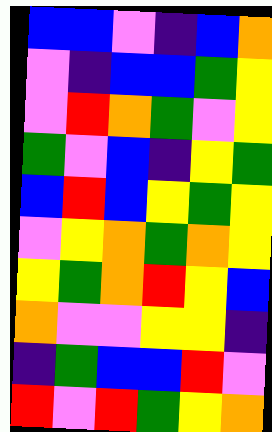[["blue", "blue", "violet", "indigo", "blue", "orange"], ["violet", "indigo", "blue", "blue", "green", "yellow"], ["violet", "red", "orange", "green", "violet", "yellow"], ["green", "violet", "blue", "indigo", "yellow", "green"], ["blue", "red", "blue", "yellow", "green", "yellow"], ["violet", "yellow", "orange", "green", "orange", "yellow"], ["yellow", "green", "orange", "red", "yellow", "blue"], ["orange", "violet", "violet", "yellow", "yellow", "indigo"], ["indigo", "green", "blue", "blue", "red", "violet"], ["red", "violet", "red", "green", "yellow", "orange"]]